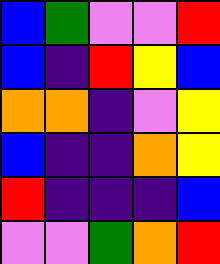[["blue", "green", "violet", "violet", "red"], ["blue", "indigo", "red", "yellow", "blue"], ["orange", "orange", "indigo", "violet", "yellow"], ["blue", "indigo", "indigo", "orange", "yellow"], ["red", "indigo", "indigo", "indigo", "blue"], ["violet", "violet", "green", "orange", "red"]]